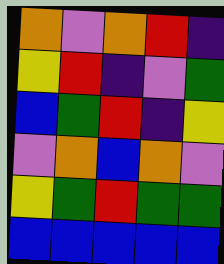[["orange", "violet", "orange", "red", "indigo"], ["yellow", "red", "indigo", "violet", "green"], ["blue", "green", "red", "indigo", "yellow"], ["violet", "orange", "blue", "orange", "violet"], ["yellow", "green", "red", "green", "green"], ["blue", "blue", "blue", "blue", "blue"]]